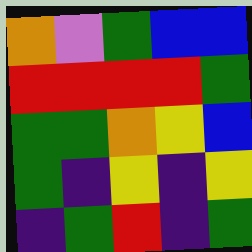[["orange", "violet", "green", "blue", "blue"], ["red", "red", "red", "red", "green"], ["green", "green", "orange", "yellow", "blue"], ["green", "indigo", "yellow", "indigo", "yellow"], ["indigo", "green", "red", "indigo", "green"]]